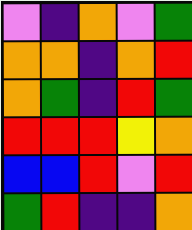[["violet", "indigo", "orange", "violet", "green"], ["orange", "orange", "indigo", "orange", "red"], ["orange", "green", "indigo", "red", "green"], ["red", "red", "red", "yellow", "orange"], ["blue", "blue", "red", "violet", "red"], ["green", "red", "indigo", "indigo", "orange"]]